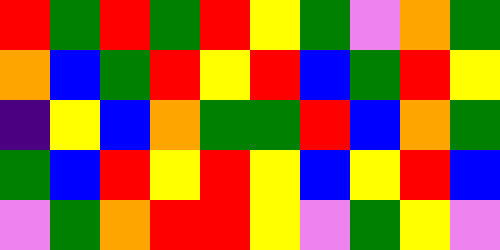[["red", "green", "red", "green", "red", "yellow", "green", "violet", "orange", "green"], ["orange", "blue", "green", "red", "yellow", "red", "blue", "green", "red", "yellow"], ["indigo", "yellow", "blue", "orange", "green", "green", "red", "blue", "orange", "green"], ["green", "blue", "red", "yellow", "red", "yellow", "blue", "yellow", "red", "blue"], ["violet", "green", "orange", "red", "red", "yellow", "violet", "green", "yellow", "violet"]]